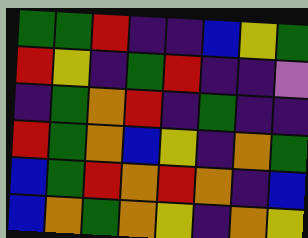[["green", "green", "red", "indigo", "indigo", "blue", "yellow", "green"], ["red", "yellow", "indigo", "green", "red", "indigo", "indigo", "violet"], ["indigo", "green", "orange", "red", "indigo", "green", "indigo", "indigo"], ["red", "green", "orange", "blue", "yellow", "indigo", "orange", "green"], ["blue", "green", "red", "orange", "red", "orange", "indigo", "blue"], ["blue", "orange", "green", "orange", "yellow", "indigo", "orange", "yellow"]]